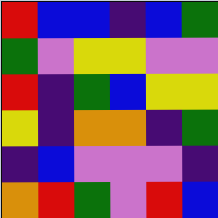[["red", "blue", "blue", "indigo", "blue", "green"], ["green", "violet", "yellow", "yellow", "violet", "violet"], ["red", "indigo", "green", "blue", "yellow", "yellow"], ["yellow", "indigo", "orange", "orange", "indigo", "green"], ["indigo", "blue", "violet", "violet", "violet", "indigo"], ["orange", "red", "green", "violet", "red", "blue"]]